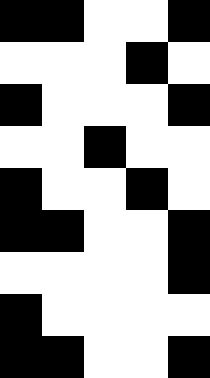[["black", "black", "white", "white", "black"], ["white", "white", "white", "black", "white"], ["black", "white", "white", "white", "black"], ["white", "white", "black", "white", "white"], ["black", "white", "white", "black", "white"], ["black", "black", "white", "white", "black"], ["white", "white", "white", "white", "black"], ["black", "white", "white", "white", "white"], ["black", "black", "white", "white", "black"]]